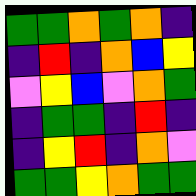[["green", "green", "orange", "green", "orange", "indigo"], ["indigo", "red", "indigo", "orange", "blue", "yellow"], ["violet", "yellow", "blue", "violet", "orange", "green"], ["indigo", "green", "green", "indigo", "red", "indigo"], ["indigo", "yellow", "red", "indigo", "orange", "violet"], ["green", "green", "yellow", "orange", "green", "green"]]